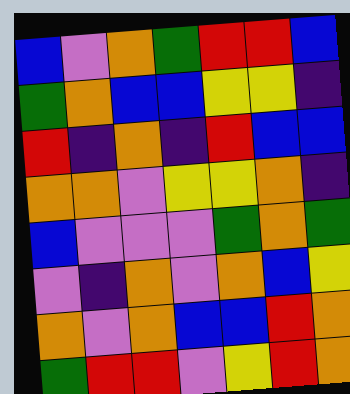[["blue", "violet", "orange", "green", "red", "red", "blue"], ["green", "orange", "blue", "blue", "yellow", "yellow", "indigo"], ["red", "indigo", "orange", "indigo", "red", "blue", "blue"], ["orange", "orange", "violet", "yellow", "yellow", "orange", "indigo"], ["blue", "violet", "violet", "violet", "green", "orange", "green"], ["violet", "indigo", "orange", "violet", "orange", "blue", "yellow"], ["orange", "violet", "orange", "blue", "blue", "red", "orange"], ["green", "red", "red", "violet", "yellow", "red", "orange"]]